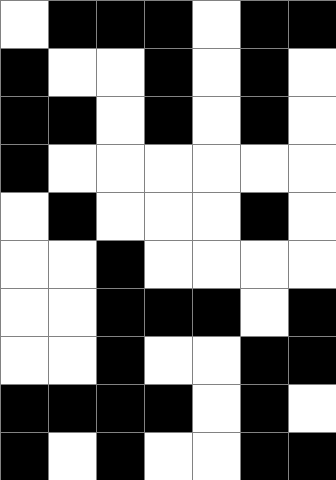[["white", "black", "black", "black", "white", "black", "black"], ["black", "white", "white", "black", "white", "black", "white"], ["black", "black", "white", "black", "white", "black", "white"], ["black", "white", "white", "white", "white", "white", "white"], ["white", "black", "white", "white", "white", "black", "white"], ["white", "white", "black", "white", "white", "white", "white"], ["white", "white", "black", "black", "black", "white", "black"], ["white", "white", "black", "white", "white", "black", "black"], ["black", "black", "black", "black", "white", "black", "white"], ["black", "white", "black", "white", "white", "black", "black"]]